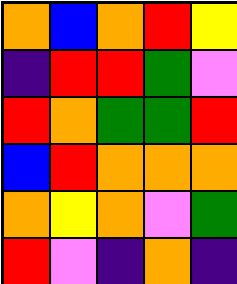[["orange", "blue", "orange", "red", "yellow"], ["indigo", "red", "red", "green", "violet"], ["red", "orange", "green", "green", "red"], ["blue", "red", "orange", "orange", "orange"], ["orange", "yellow", "orange", "violet", "green"], ["red", "violet", "indigo", "orange", "indigo"]]